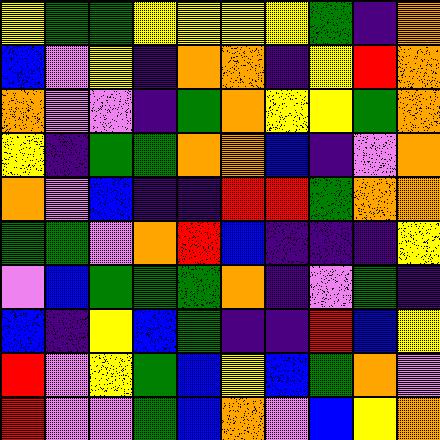[["yellow", "green", "green", "yellow", "yellow", "yellow", "yellow", "green", "indigo", "orange"], ["blue", "violet", "yellow", "indigo", "orange", "orange", "indigo", "yellow", "red", "orange"], ["orange", "violet", "violet", "indigo", "green", "orange", "yellow", "yellow", "green", "orange"], ["yellow", "indigo", "green", "green", "orange", "orange", "blue", "indigo", "violet", "orange"], ["orange", "violet", "blue", "indigo", "indigo", "red", "red", "green", "orange", "orange"], ["green", "green", "violet", "orange", "red", "blue", "indigo", "indigo", "indigo", "yellow"], ["violet", "blue", "green", "green", "green", "orange", "indigo", "violet", "green", "indigo"], ["blue", "indigo", "yellow", "blue", "green", "indigo", "indigo", "red", "blue", "yellow"], ["red", "violet", "yellow", "green", "blue", "yellow", "blue", "green", "orange", "violet"], ["red", "violet", "violet", "green", "blue", "orange", "violet", "blue", "yellow", "orange"]]